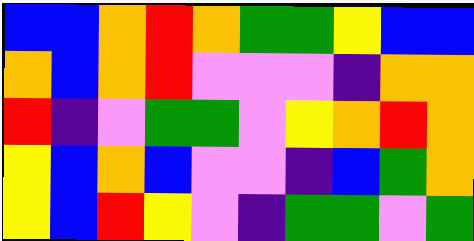[["blue", "blue", "orange", "red", "orange", "green", "green", "yellow", "blue", "blue"], ["orange", "blue", "orange", "red", "violet", "violet", "violet", "indigo", "orange", "orange"], ["red", "indigo", "violet", "green", "green", "violet", "yellow", "orange", "red", "orange"], ["yellow", "blue", "orange", "blue", "violet", "violet", "indigo", "blue", "green", "orange"], ["yellow", "blue", "red", "yellow", "violet", "indigo", "green", "green", "violet", "green"]]